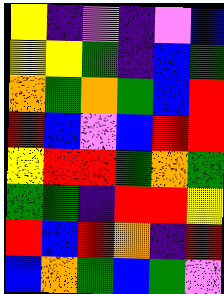[["yellow", "indigo", "violet", "indigo", "violet", "blue"], ["yellow", "yellow", "green", "indigo", "blue", "green"], ["orange", "green", "orange", "green", "blue", "red"], ["red", "blue", "violet", "blue", "red", "red"], ["yellow", "red", "red", "green", "orange", "green"], ["green", "green", "indigo", "red", "red", "yellow"], ["red", "blue", "red", "orange", "indigo", "red"], ["blue", "orange", "green", "blue", "green", "violet"]]